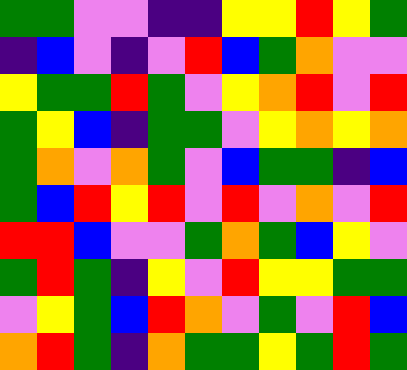[["green", "green", "violet", "violet", "indigo", "indigo", "yellow", "yellow", "red", "yellow", "green"], ["indigo", "blue", "violet", "indigo", "violet", "red", "blue", "green", "orange", "violet", "violet"], ["yellow", "green", "green", "red", "green", "violet", "yellow", "orange", "red", "violet", "red"], ["green", "yellow", "blue", "indigo", "green", "green", "violet", "yellow", "orange", "yellow", "orange"], ["green", "orange", "violet", "orange", "green", "violet", "blue", "green", "green", "indigo", "blue"], ["green", "blue", "red", "yellow", "red", "violet", "red", "violet", "orange", "violet", "red"], ["red", "red", "blue", "violet", "violet", "green", "orange", "green", "blue", "yellow", "violet"], ["green", "red", "green", "indigo", "yellow", "violet", "red", "yellow", "yellow", "green", "green"], ["violet", "yellow", "green", "blue", "red", "orange", "violet", "green", "violet", "red", "blue"], ["orange", "red", "green", "indigo", "orange", "green", "green", "yellow", "green", "red", "green"]]